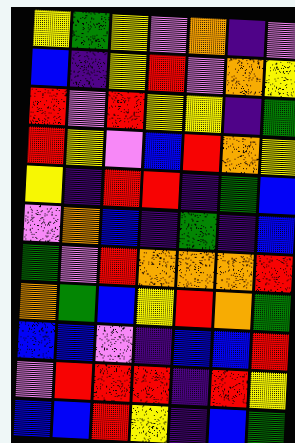[["yellow", "green", "yellow", "violet", "orange", "indigo", "violet"], ["blue", "indigo", "yellow", "red", "violet", "orange", "yellow"], ["red", "violet", "red", "yellow", "yellow", "indigo", "green"], ["red", "yellow", "violet", "blue", "red", "orange", "yellow"], ["yellow", "indigo", "red", "red", "indigo", "green", "blue"], ["violet", "orange", "blue", "indigo", "green", "indigo", "blue"], ["green", "violet", "red", "orange", "orange", "orange", "red"], ["orange", "green", "blue", "yellow", "red", "orange", "green"], ["blue", "blue", "violet", "indigo", "blue", "blue", "red"], ["violet", "red", "red", "red", "indigo", "red", "yellow"], ["blue", "blue", "red", "yellow", "indigo", "blue", "green"]]